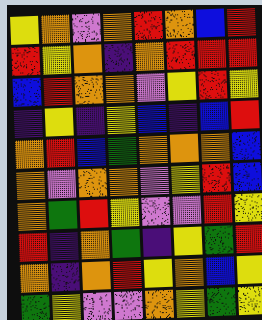[["yellow", "orange", "violet", "orange", "red", "orange", "blue", "red"], ["red", "yellow", "orange", "indigo", "orange", "red", "red", "red"], ["blue", "red", "orange", "orange", "violet", "yellow", "red", "yellow"], ["indigo", "yellow", "indigo", "yellow", "blue", "indigo", "blue", "red"], ["orange", "red", "blue", "green", "orange", "orange", "orange", "blue"], ["orange", "violet", "orange", "orange", "violet", "yellow", "red", "blue"], ["orange", "green", "red", "yellow", "violet", "violet", "red", "yellow"], ["red", "indigo", "orange", "green", "indigo", "yellow", "green", "red"], ["orange", "indigo", "orange", "red", "yellow", "orange", "blue", "yellow"], ["green", "yellow", "violet", "violet", "orange", "yellow", "green", "yellow"]]